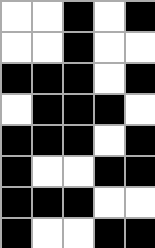[["white", "white", "black", "white", "black"], ["white", "white", "black", "white", "white"], ["black", "black", "black", "white", "black"], ["white", "black", "black", "black", "white"], ["black", "black", "black", "white", "black"], ["black", "white", "white", "black", "black"], ["black", "black", "black", "white", "white"], ["black", "white", "white", "black", "black"]]